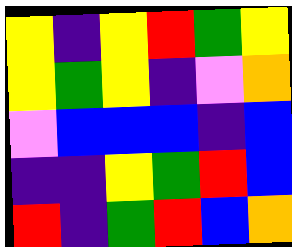[["yellow", "indigo", "yellow", "red", "green", "yellow"], ["yellow", "green", "yellow", "indigo", "violet", "orange"], ["violet", "blue", "blue", "blue", "indigo", "blue"], ["indigo", "indigo", "yellow", "green", "red", "blue"], ["red", "indigo", "green", "red", "blue", "orange"]]